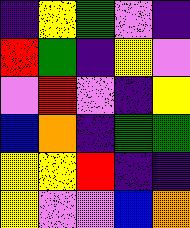[["indigo", "yellow", "green", "violet", "indigo"], ["red", "green", "indigo", "yellow", "violet"], ["violet", "red", "violet", "indigo", "yellow"], ["blue", "orange", "indigo", "green", "green"], ["yellow", "yellow", "red", "indigo", "indigo"], ["yellow", "violet", "violet", "blue", "orange"]]